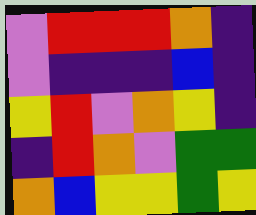[["violet", "red", "red", "red", "orange", "indigo"], ["violet", "indigo", "indigo", "indigo", "blue", "indigo"], ["yellow", "red", "violet", "orange", "yellow", "indigo"], ["indigo", "red", "orange", "violet", "green", "green"], ["orange", "blue", "yellow", "yellow", "green", "yellow"]]